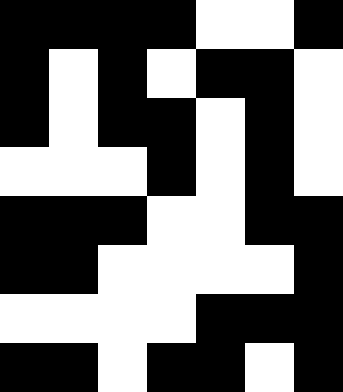[["black", "black", "black", "black", "white", "white", "black"], ["black", "white", "black", "white", "black", "black", "white"], ["black", "white", "black", "black", "white", "black", "white"], ["white", "white", "white", "black", "white", "black", "white"], ["black", "black", "black", "white", "white", "black", "black"], ["black", "black", "white", "white", "white", "white", "black"], ["white", "white", "white", "white", "black", "black", "black"], ["black", "black", "white", "black", "black", "white", "black"]]